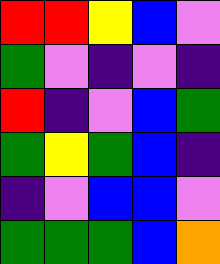[["red", "red", "yellow", "blue", "violet"], ["green", "violet", "indigo", "violet", "indigo"], ["red", "indigo", "violet", "blue", "green"], ["green", "yellow", "green", "blue", "indigo"], ["indigo", "violet", "blue", "blue", "violet"], ["green", "green", "green", "blue", "orange"]]